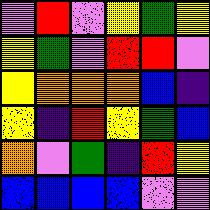[["violet", "red", "violet", "yellow", "green", "yellow"], ["yellow", "green", "violet", "red", "red", "violet"], ["yellow", "orange", "orange", "orange", "blue", "indigo"], ["yellow", "indigo", "red", "yellow", "green", "blue"], ["orange", "violet", "green", "indigo", "red", "yellow"], ["blue", "blue", "blue", "blue", "violet", "violet"]]